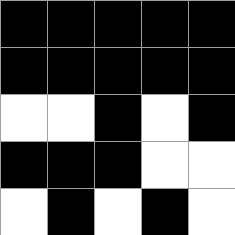[["black", "black", "black", "black", "black"], ["black", "black", "black", "black", "black"], ["white", "white", "black", "white", "black"], ["black", "black", "black", "white", "white"], ["white", "black", "white", "black", "white"]]